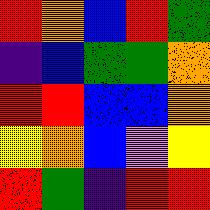[["red", "orange", "blue", "red", "green"], ["indigo", "blue", "green", "green", "orange"], ["red", "red", "blue", "blue", "orange"], ["yellow", "orange", "blue", "violet", "yellow"], ["red", "green", "indigo", "red", "red"]]